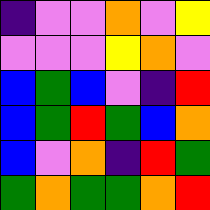[["indigo", "violet", "violet", "orange", "violet", "yellow"], ["violet", "violet", "violet", "yellow", "orange", "violet"], ["blue", "green", "blue", "violet", "indigo", "red"], ["blue", "green", "red", "green", "blue", "orange"], ["blue", "violet", "orange", "indigo", "red", "green"], ["green", "orange", "green", "green", "orange", "red"]]